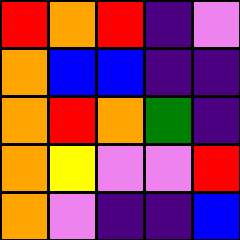[["red", "orange", "red", "indigo", "violet"], ["orange", "blue", "blue", "indigo", "indigo"], ["orange", "red", "orange", "green", "indigo"], ["orange", "yellow", "violet", "violet", "red"], ["orange", "violet", "indigo", "indigo", "blue"]]